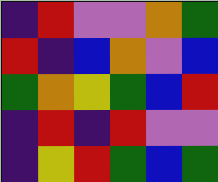[["indigo", "red", "violet", "violet", "orange", "green"], ["red", "indigo", "blue", "orange", "violet", "blue"], ["green", "orange", "yellow", "green", "blue", "red"], ["indigo", "red", "indigo", "red", "violet", "violet"], ["indigo", "yellow", "red", "green", "blue", "green"]]